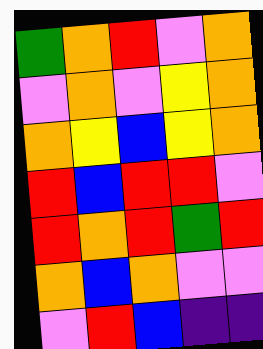[["green", "orange", "red", "violet", "orange"], ["violet", "orange", "violet", "yellow", "orange"], ["orange", "yellow", "blue", "yellow", "orange"], ["red", "blue", "red", "red", "violet"], ["red", "orange", "red", "green", "red"], ["orange", "blue", "orange", "violet", "violet"], ["violet", "red", "blue", "indigo", "indigo"]]